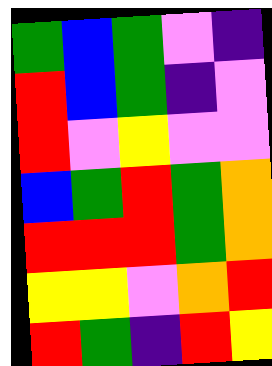[["green", "blue", "green", "violet", "indigo"], ["red", "blue", "green", "indigo", "violet"], ["red", "violet", "yellow", "violet", "violet"], ["blue", "green", "red", "green", "orange"], ["red", "red", "red", "green", "orange"], ["yellow", "yellow", "violet", "orange", "red"], ["red", "green", "indigo", "red", "yellow"]]